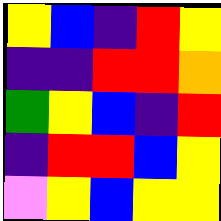[["yellow", "blue", "indigo", "red", "yellow"], ["indigo", "indigo", "red", "red", "orange"], ["green", "yellow", "blue", "indigo", "red"], ["indigo", "red", "red", "blue", "yellow"], ["violet", "yellow", "blue", "yellow", "yellow"]]